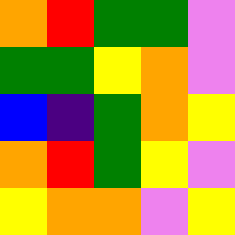[["orange", "red", "green", "green", "violet"], ["green", "green", "yellow", "orange", "violet"], ["blue", "indigo", "green", "orange", "yellow"], ["orange", "red", "green", "yellow", "violet"], ["yellow", "orange", "orange", "violet", "yellow"]]